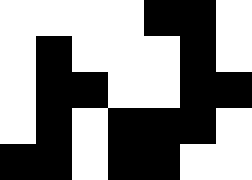[["white", "white", "white", "white", "black", "black", "white"], ["white", "black", "white", "white", "white", "black", "white"], ["white", "black", "black", "white", "white", "black", "black"], ["white", "black", "white", "black", "black", "black", "white"], ["black", "black", "white", "black", "black", "white", "white"]]